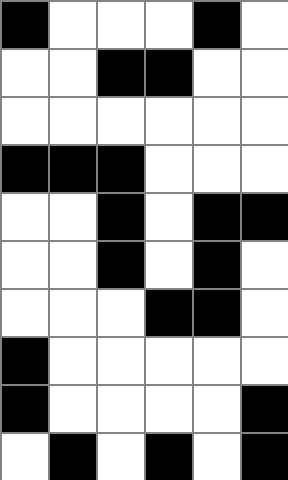[["black", "white", "white", "white", "black", "white"], ["white", "white", "black", "black", "white", "white"], ["white", "white", "white", "white", "white", "white"], ["black", "black", "black", "white", "white", "white"], ["white", "white", "black", "white", "black", "black"], ["white", "white", "black", "white", "black", "white"], ["white", "white", "white", "black", "black", "white"], ["black", "white", "white", "white", "white", "white"], ["black", "white", "white", "white", "white", "black"], ["white", "black", "white", "black", "white", "black"]]